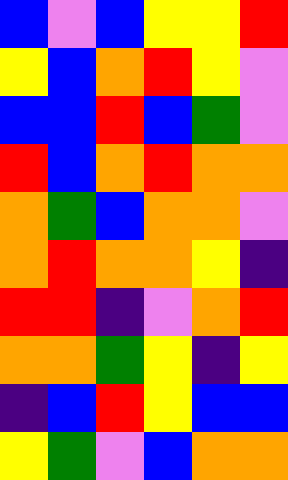[["blue", "violet", "blue", "yellow", "yellow", "red"], ["yellow", "blue", "orange", "red", "yellow", "violet"], ["blue", "blue", "red", "blue", "green", "violet"], ["red", "blue", "orange", "red", "orange", "orange"], ["orange", "green", "blue", "orange", "orange", "violet"], ["orange", "red", "orange", "orange", "yellow", "indigo"], ["red", "red", "indigo", "violet", "orange", "red"], ["orange", "orange", "green", "yellow", "indigo", "yellow"], ["indigo", "blue", "red", "yellow", "blue", "blue"], ["yellow", "green", "violet", "blue", "orange", "orange"]]